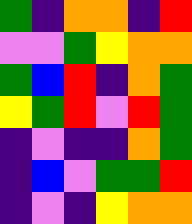[["green", "indigo", "orange", "orange", "indigo", "red"], ["violet", "violet", "green", "yellow", "orange", "orange"], ["green", "blue", "red", "indigo", "orange", "green"], ["yellow", "green", "red", "violet", "red", "green"], ["indigo", "violet", "indigo", "indigo", "orange", "green"], ["indigo", "blue", "violet", "green", "green", "red"], ["indigo", "violet", "indigo", "yellow", "orange", "orange"]]